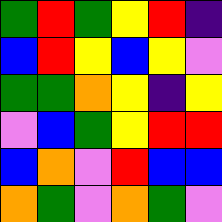[["green", "red", "green", "yellow", "red", "indigo"], ["blue", "red", "yellow", "blue", "yellow", "violet"], ["green", "green", "orange", "yellow", "indigo", "yellow"], ["violet", "blue", "green", "yellow", "red", "red"], ["blue", "orange", "violet", "red", "blue", "blue"], ["orange", "green", "violet", "orange", "green", "violet"]]